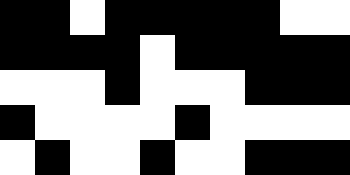[["black", "black", "white", "black", "black", "black", "black", "black", "white", "white"], ["black", "black", "black", "black", "white", "black", "black", "black", "black", "black"], ["white", "white", "white", "black", "white", "white", "white", "black", "black", "black"], ["black", "white", "white", "white", "white", "black", "white", "white", "white", "white"], ["white", "black", "white", "white", "black", "white", "white", "black", "black", "black"]]